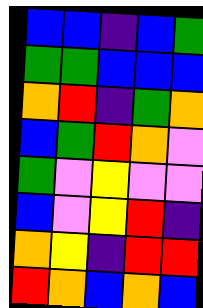[["blue", "blue", "indigo", "blue", "green"], ["green", "green", "blue", "blue", "blue"], ["orange", "red", "indigo", "green", "orange"], ["blue", "green", "red", "orange", "violet"], ["green", "violet", "yellow", "violet", "violet"], ["blue", "violet", "yellow", "red", "indigo"], ["orange", "yellow", "indigo", "red", "red"], ["red", "orange", "blue", "orange", "blue"]]